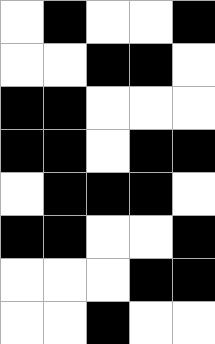[["white", "black", "white", "white", "black"], ["white", "white", "black", "black", "white"], ["black", "black", "white", "white", "white"], ["black", "black", "white", "black", "black"], ["white", "black", "black", "black", "white"], ["black", "black", "white", "white", "black"], ["white", "white", "white", "black", "black"], ["white", "white", "black", "white", "white"]]